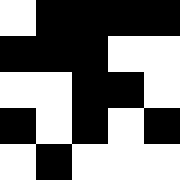[["white", "black", "black", "black", "black"], ["black", "black", "black", "white", "white"], ["white", "white", "black", "black", "white"], ["black", "white", "black", "white", "black"], ["white", "black", "white", "white", "white"]]